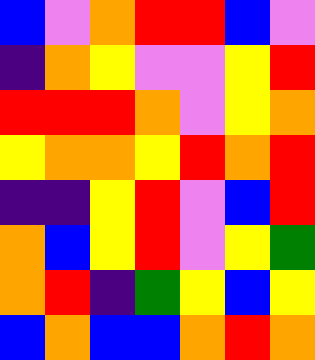[["blue", "violet", "orange", "red", "red", "blue", "violet"], ["indigo", "orange", "yellow", "violet", "violet", "yellow", "red"], ["red", "red", "red", "orange", "violet", "yellow", "orange"], ["yellow", "orange", "orange", "yellow", "red", "orange", "red"], ["indigo", "indigo", "yellow", "red", "violet", "blue", "red"], ["orange", "blue", "yellow", "red", "violet", "yellow", "green"], ["orange", "red", "indigo", "green", "yellow", "blue", "yellow"], ["blue", "orange", "blue", "blue", "orange", "red", "orange"]]